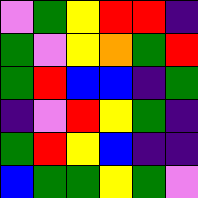[["violet", "green", "yellow", "red", "red", "indigo"], ["green", "violet", "yellow", "orange", "green", "red"], ["green", "red", "blue", "blue", "indigo", "green"], ["indigo", "violet", "red", "yellow", "green", "indigo"], ["green", "red", "yellow", "blue", "indigo", "indigo"], ["blue", "green", "green", "yellow", "green", "violet"]]